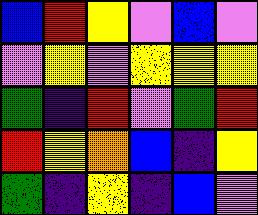[["blue", "red", "yellow", "violet", "blue", "violet"], ["violet", "yellow", "violet", "yellow", "yellow", "yellow"], ["green", "indigo", "red", "violet", "green", "red"], ["red", "yellow", "orange", "blue", "indigo", "yellow"], ["green", "indigo", "yellow", "indigo", "blue", "violet"]]